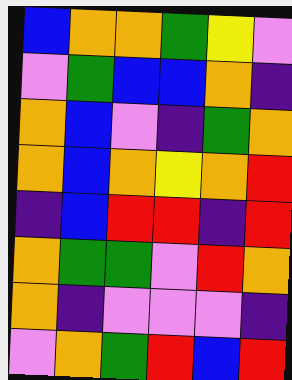[["blue", "orange", "orange", "green", "yellow", "violet"], ["violet", "green", "blue", "blue", "orange", "indigo"], ["orange", "blue", "violet", "indigo", "green", "orange"], ["orange", "blue", "orange", "yellow", "orange", "red"], ["indigo", "blue", "red", "red", "indigo", "red"], ["orange", "green", "green", "violet", "red", "orange"], ["orange", "indigo", "violet", "violet", "violet", "indigo"], ["violet", "orange", "green", "red", "blue", "red"]]